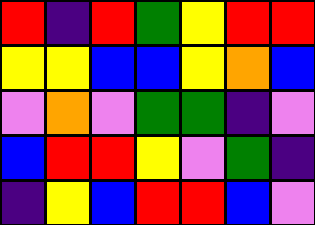[["red", "indigo", "red", "green", "yellow", "red", "red"], ["yellow", "yellow", "blue", "blue", "yellow", "orange", "blue"], ["violet", "orange", "violet", "green", "green", "indigo", "violet"], ["blue", "red", "red", "yellow", "violet", "green", "indigo"], ["indigo", "yellow", "blue", "red", "red", "blue", "violet"]]